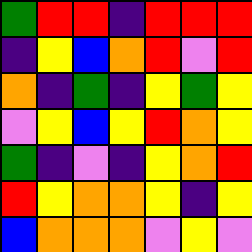[["green", "red", "red", "indigo", "red", "red", "red"], ["indigo", "yellow", "blue", "orange", "red", "violet", "red"], ["orange", "indigo", "green", "indigo", "yellow", "green", "yellow"], ["violet", "yellow", "blue", "yellow", "red", "orange", "yellow"], ["green", "indigo", "violet", "indigo", "yellow", "orange", "red"], ["red", "yellow", "orange", "orange", "yellow", "indigo", "yellow"], ["blue", "orange", "orange", "orange", "violet", "yellow", "violet"]]